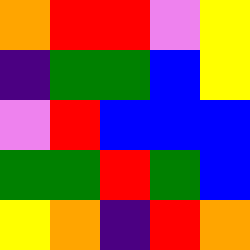[["orange", "red", "red", "violet", "yellow"], ["indigo", "green", "green", "blue", "yellow"], ["violet", "red", "blue", "blue", "blue"], ["green", "green", "red", "green", "blue"], ["yellow", "orange", "indigo", "red", "orange"]]